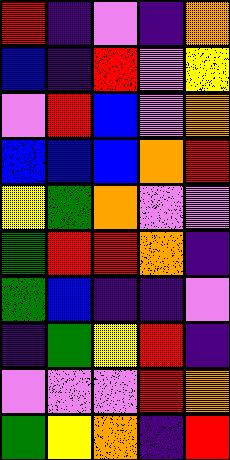[["red", "indigo", "violet", "indigo", "orange"], ["blue", "indigo", "red", "violet", "yellow"], ["violet", "red", "blue", "violet", "orange"], ["blue", "blue", "blue", "orange", "red"], ["yellow", "green", "orange", "violet", "violet"], ["green", "red", "red", "orange", "indigo"], ["green", "blue", "indigo", "indigo", "violet"], ["indigo", "green", "yellow", "red", "indigo"], ["violet", "violet", "violet", "red", "orange"], ["green", "yellow", "orange", "indigo", "red"]]